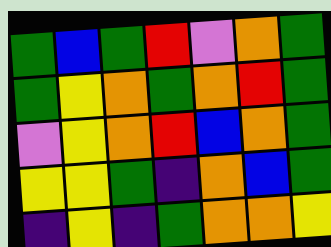[["green", "blue", "green", "red", "violet", "orange", "green"], ["green", "yellow", "orange", "green", "orange", "red", "green"], ["violet", "yellow", "orange", "red", "blue", "orange", "green"], ["yellow", "yellow", "green", "indigo", "orange", "blue", "green"], ["indigo", "yellow", "indigo", "green", "orange", "orange", "yellow"]]